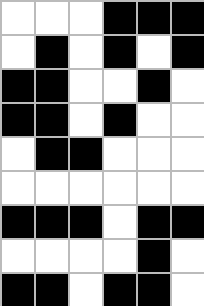[["white", "white", "white", "black", "black", "black"], ["white", "black", "white", "black", "white", "black"], ["black", "black", "white", "white", "black", "white"], ["black", "black", "white", "black", "white", "white"], ["white", "black", "black", "white", "white", "white"], ["white", "white", "white", "white", "white", "white"], ["black", "black", "black", "white", "black", "black"], ["white", "white", "white", "white", "black", "white"], ["black", "black", "white", "black", "black", "white"]]